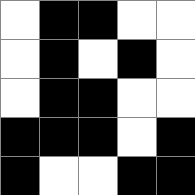[["white", "black", "black", "white", "white"], ["white", "black", "white", "black", "white"], ["white", "black", "black", "white", "white"], ["black", "black", "black", "white", "black"], ["black", "white", "white", "black", "black"]]